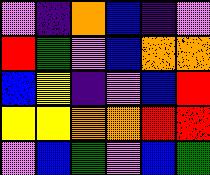[["violet", "indigo", "orange", "blue", "indigo", "violet"], ["red", "green", "violet", "blue", "orange", "orange"], ["blue", "yellow", "indigo", "violet", "blue", "red"], ["yellow", "yellow", "orange", "orange", "red", "red"], ["violet", "blue", "green", "violet", "blue", "green"]]